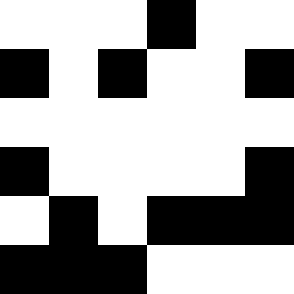[["white", "white", "white", "black", "white", "white"], ["black", "white", "black", "white", "white", "black"], ["white", "white", "white", "white", "white", "white"], ["black", "white", "white", "white", "white", "black"], ["white", "black", "white", "black", "black", "black"], ["black", "black", "black", "white", "white", "white"]]